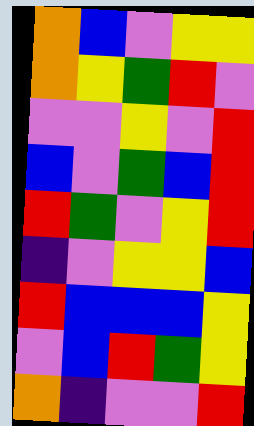[["orange", "blue", "violet", "yellow", "yellow"], ["orange", "yellow", "green", "red", "violet"], ["violet", "violet", "yellow", "violet", "red"], ["blue", "violet", "green", "blue", "red"], ["red", "green", "violet", "yellow", "red"], ["indigo", "violet", "yellow", "yellow", "blue"], ["red", "blue", "blue", "blue", "yellow"], ["violet", "blue", "red", "green", "yellow"], ["orange", "indigo", "violet", "violet", "red"]]